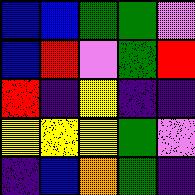[["blue", "blue", "green", "green", "violet"], ["blue", "red", "violet", "green", "red"], ["red", "indigo", "yellow", "indigo", "indigo"], ["yellow", "yellow", "yellow", "green", "violet"], ["indigo", "blue", "orange", "green", "indigo"]]